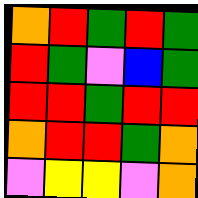[["orange", "red", "green", "red", "green"], ["red", "green", "violet", "blue", "green"], ["red", "red", "green", "red", "red"], ["orange", "red", "red", "green", "orange"], ["violet", "yellow", "yellow", "violet", "orange"]]